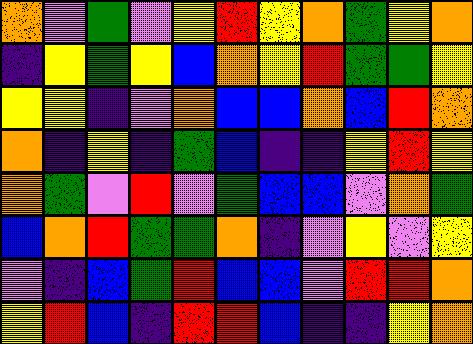[["orange", "violet", "green", "violet", "yellow", "red", "yellow", "orange", "green", "yellow", "orange"], ["indigo", "yellow", "green", "yellow", "blue", "orange", "yellow", "red", "green", "green", "yellow"], ["yellow", "yellow", "indigo", "violet", "orange", "blue", "blue", "orange", "blue", "red", "orange"], ["orange", "indigo", "yellow", "indigo", "green", "blue", "indigo", "indigo", "yellow", "red", "yellow"], ["orange", "green", "violet", "red", "violet", "green", "blue", "blue", "violet", "orange", "green"], ["blue", "orange", "red", "green", "green", "orange", "indigo", "violet", "yellow", "violet", "yellow"], ["violet", "indigo", "blue", "green", "red", "blue", "blue", "violet", "red", "red", "orange"], ["yellow", "red", "blue", "indigo", "red", "red", "blue", "indigo", "indigo", "yellow", "orange"]]